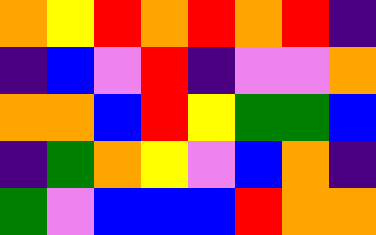[["orange", "yellow", "red", "orange", "red", "orange", "red", "indigo"], ["indigo", "blue", "violet", "red", "indigo", "violet", "violet", "orange"], ["orange", "orange", "blue", "red", "yellow", "green", "green", "blue"], ["indigo", "green", "orange", "yellow", "violet", "blue", "orange", "indigo"], ["green", "violet", "blue", "blue", "blue", "red", "orange", "orange"]]